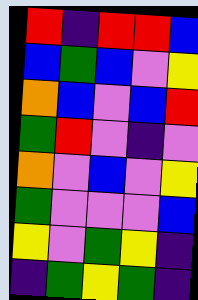[["red", "indigo", "red", "red", "blue"], ["blue", "green", "blue", "violet", "yellow"], ["orange", "blue", "violet", "blue", "red"], ["green", "red", "violet", "indigo", "violet"], ["orange", "violet", "blue", "violet", "yellow"], ["green", "violet", "violet", "violet", "blue"], ["yellow", "violet", "green", "yellow", "indigo"], ["indigo", "green", "yellow", "green", "indigo"]]